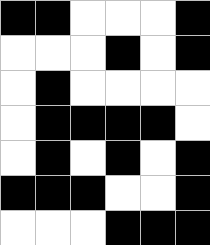[["black", "black", "white", "white", "white", "black"], ["white", "white", "white", "black", "white", "black"], ["white", "black", "white", "white", "white", "white"], ["white", "black", "black", "black", "black", "white"], ["white", "black", "white", "black", "white", "black"], ["black", "black", "black", "white", "white", "black"], ["white", "white", "white", "black", "black", "black"]]